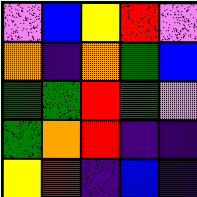[["violet", "blue", "yellow", "red", "violet"], ["orange", "indigo", "orange", "green", "blue"], ["green", "green", "red", "green", "violet"], ["green", "orange", "red", "indigo", "indigo"], ["yellow", "red", "indigo", "blue", "indigo"]]